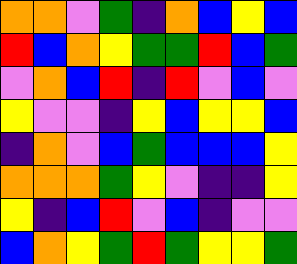[["orange", "orange", "violet", "green", "indigo", "orange", "blue", "yellow", "blue"], ["red", "blue", "orange", "yellow", "green", "green", "red", "blue", "green"], ["violet", "orange", "blue", "red", "indigo", "red", "violet", "blue", "violet"], ["yellow", "violet", "violet", "indigo", "yellow", "blue", "yellow", "yellow", "blue"], ["indigo", "orange", "violet", "blue", "green", "blue", "blue", "blue", "yellow"], ["orange", "orange", "orange", "green", "yellow", "violet", "indigo", "indigo", "yellow"], ["yellow", "indigo", "blue", "red", "violet", "blue", "indigo", "violet", "violet"], ["blue", "orange", "yellow", "green", "red", "green", "yellow", "yellow", "green"]]